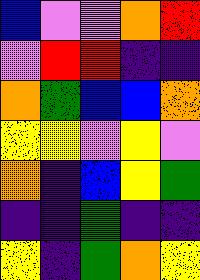[["blue", "violet", "violet", "orange", "red"], ["violet", "red", "red", "indigo", "indigo"], ["orange", "green", "blue", "blue", "orange"], ["yellow", "yellow", "violet", "yellow", "violet"], ["orange", "indigo", "blue", "yellow", "green"], ["indigo", "indigo", "green", "indigo", "indigo"], ["yellow", "indigo", "green", "orange", "yellow"]]